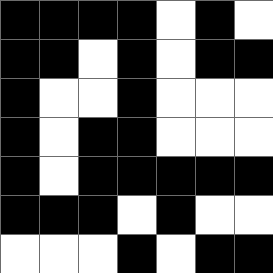[["black", "black", "black", "black", "white", "black", "white"], ["black", "black", "white", "black", "white", "black", "black"], ["black", "white", "white", "black", "white", "white", "white"], ["black", "white", "black", "black", "white", "white", "white"], ["black", "white", "black", "black", "black", "black", "black"], ["black", "black", "black", "white", "black", "white", "white"], ["white", "white", "white", "black", "white", "black", "black"]]